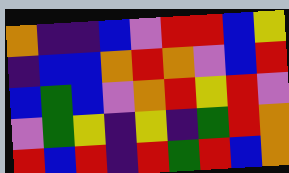[["orange", "indigo", "indigo", "blue", "violet", "red", "red", "blue", "yellow"], ["indigo", "blue", "blue", "orange", "red", "orange", "violet", "blue", "red"], ["blue", "green", "blue", "violet", "orange", "red", "yellow", "red", "violet"], ["violet", "green", "yellow", "indigo", "yellow", "indigo", "green", "red", "orange"], ["red", "blue", "red", "indigo", "red", "green", "red", "blue", "orange"]]